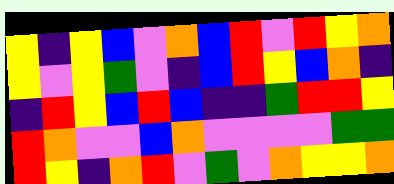[["yellow", "indigo", "yellow", "blue", "violet", "orange", "blue", "red", "violet", "red", "yellow", "orange"], ["yellow", "violet", "yellow", "green", "violet", "indigo", "blue", "red", "yellow", "blue", "orange", "indigo"], ["indigo", "red", "yellow", "blue", "red", "blue", "indigo", "indigo", "green", "red", "red", "yellow"], ["red", "orange", "violet", "violet", "blue", "orange", "violet", "violet", "violet", "violet", "green", "green"], ["red", "yellow", "indigo", "orange", "red", "violet", "green", "violet", "orange", "yellow", "yellow", "orange"]]